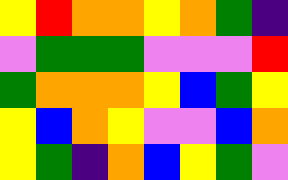[["yellow", "red", "orange", "orange", "yellow", "orange", "green", "indigo"], ["violet", "green", "green", "green", "violet", "violet", "violet", "red"], ["green", "orange", "orange", "orange", "yellow", "blue", "green", "yellow"], ["yellow", "blue", "orange", "yellow", "violet", "violet", "blue", "orange"], ["yellow", "green", "indigo", "orange", "blue", "yellow", "green", "violet"]]